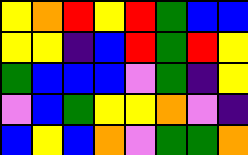[["yellow", "orange", "red", "yellow", "red", "green", "blue", "blue"], ["yellow", "yellow", "indigo", "blue", "red", "green", "red", "yellow"], ["green", "blue", "blue", "blue", "violet", "green", "indigo", "yellow"], ["violet", "blue", "green", "yellow", "yellow", "orange", "violet", "indigo"], ["blue", "yellow", "blue", "orange", "violet", "green", "green", "orange"]]